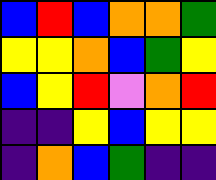[["blue", "red", "blue", "orange", "orange", "green"], ["yellow", "yellow", "orange", "blue", "green", "yellow"], ["blue", "yellow", "red", "violet", "orange", "red"], ["indigo", "indigo", "yellow", "blue", "yellow", "yellow"], ["indigo", "orange", "blue", "green", "indigo", "indigo"]]